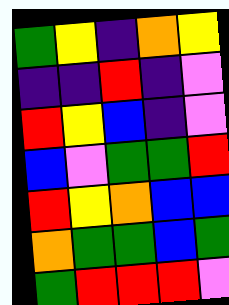[["green", "yellow", "indigo", "orange", "yellow"], ["indigo", "indigo", "red", "indigo", "violet"], ["red", "yellow", "blue", "indigo", "violet"], ["blue", "violet", "green", "green", "red"], ["red", "yellow", "orange", "blue", "blue"], ["orange", "green", "green", "blue", "green"], ["green", "red", "red", "red", "violet"]]